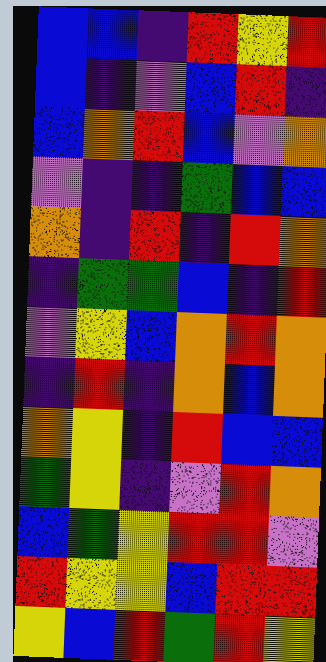[["blue", "blue", "indigo", "red", "yellow", "red"], ["blue", "indigo", "violet", "blue", "red", "indigo"], ["blue", "orange", "red", "blue", "violet", "orange"], ["violet", "indigo", "indigo", "green", "blue", "blue"], ["orange", "indigo", "red", "indigo", "red", "orange"], ["indigo", "green", "green", "blue", "indigo", "red"], ["violet", "yellow", "blue", "orange", "red", "orange"], ["indigo", "red", "indigo", "orange", "blue", "orange"], ["orange", "yellow", "indigo", "red", "blue", "blue"], ["green", "yellow", "indigo", "violet", "red", "orange"], ["blue", "green", "yellow", "red", "red", "violet"], ["red", "yellow", "yellow", "blue", "red", "red"], ["yellow", "blue", "red", "green", "red", "yellow"]]